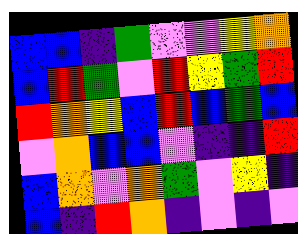[["blue", "blue", "indigo", "green", "violet", "violet", "yellow", "orange"], ["blue", "red", "green", "violet", "red", "yellow", "green", "red"], ["red", "orange", "yellow", "blue", "red", "blue", "green", "blue"], ["violet", "orange", "blue", "blue", "violet", "indigo", "indigo", "red"], ["blue", "orange", "violet", "orange", "green", "violet", "yellow", "indigo"], ["blue", "indigo", "red", "orange", "indigo", "violet", "indigo", "violet"]]